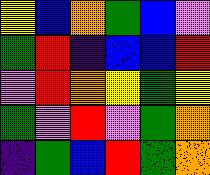[["yellow", "blue", "orange", "green", "blue", "violet"], ["green", "red", "indigo", "blue", "blue", "red"], ["violet", "red", "orange", "yellow", "green", "yellow"], ["green", "violet", "red", "violet", "green", "orange"], ["indigo", "green", "blue", "red", "green", "orange"]]